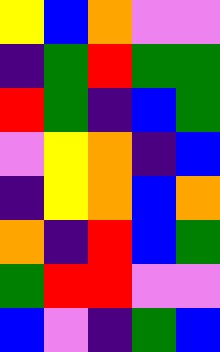[["yellow", "blue", "orange", "violet", "violet"], ["indigo", "green", "red", "green", "green"], ["red", "green", "indigo", "blue", "green"], ["violet", "yellow", "orange", "indigo", "blue"], ["indigo", "yellow", "orange", "blue", "orange"], ["orange", "indigo", "red", "blue", "green"], ["green", "red", "red", "violet", "violet"], ["blue", "violet", "indigo", "green", "blue"]]